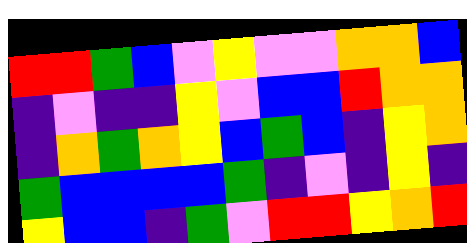[["red", "red", "green", "blue", "violet", "yellow", "violet", "violet", "orange", "orange", "blue"], ["indigo", "violet", "indigo", "indigo", "yellow", "violet", "blue", "blue", "red", "orange", "orange"], ["indigo", "orange", "green", "orange", "yellow", "blue", "green", "blue", "indigo", "yellow", "orange"], ["green", "blue", "blue", "blue", "blue", "green", "indigo", "violet", "indigo", "yellow", "indigo"], ["yellow", "blue", "blue", "indigo", "green", "violet", "red", "red", "yellow", "orange", "red"]]